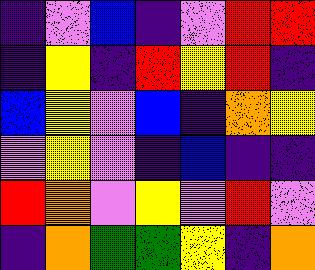[["indigo", "violet", "blue", "indigo", "violet", "red", "red"], ["indigo", "yellow", "indigo", "red", "yellow", "red", "indigo"], ["blue", "yellow", "violet", "blue", "indigo", "orange", "yellow"], ["violet", "yellow", "violet", "indigo", "blue", "indigo", "indigo"], ["red", "orange", "violet", "yellow", "violet", "red", "violet"], ["indigo", "orange", "green", "green", "yellow", "indigo", "orange"]]